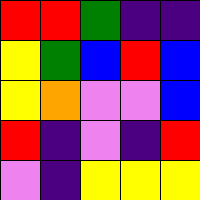[["red", "red", "green", "indigo", "indigo"], ["yellow", "green", "blue", "red", "blue"], ["yellow", "orange", "violet", "violet", "blue"], ["red", "indigo", "violet", "indigo", "red"], ["violet", "indigo", "yellow", "yellow", "yellow"]]